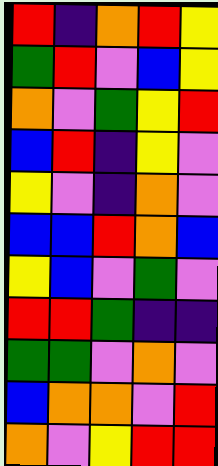[["red", "indigo", "orange", "red", "yellow"], ["green", "red", "violet", "blue", "yellow"], ["orange", "violet", "green", "yellow", "red"], ["blue", "red", "indigo", "yellow", "violet"], ["yellow", "violet", "indigo", "orange", "violet"], ["blue", "blue", "red", "orange", "blue"], ["yellow", "blue", "violet", "green", "violet"], ["red", "red", "green", "indigo", "indigo"], ["green", "green", "violet", "orange", "violet"], ["blue", "orange", "orange", "violet", "red"], ["orange", "violet", "yellow", "red", "red"]]